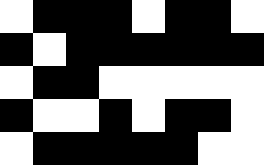[["white", "black", "black", "black", "white", "black", "black", "white"], ["black", "white", "black", "black", "black", "black", "black", "black"], ["white", "black", "black", "white", "white", "white", "white", "white"], ["black", "white", "white", "black", "white", "black", "black", "white"], ["white", "black", "black", "black", "black", "black", "white", "white"]]